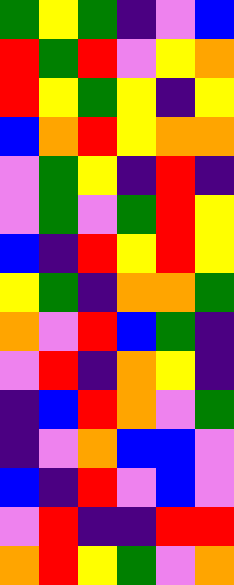[["green", "yellow", "green", "indigo", "violet", "blue"], ["red", "green", "red", "violet", "yellow", "orange"], ["red", "yellow", "green", "yellow", "indigo", "yellow"], ["blue", "orange", "red", "yellow", "orange", "orange"], ["violet", "green", "yellow", "indigo", "red", "indigo"], ["violet", "green", "violet", "green", "red", "yellow"], ["blue", "indigo", "red", "yellow", "red", "yellow"], ["yellow", "green", "indigo", "orange", "orange", "green"], ["orange", "violet", "red", "blue", "green", "indigo"], ["violet", "red", "indigo", "orange", "yellow", "indigo"], ["indigo", "blue", "red", "orange", "violet", "green"], ["indigo", "violet", "orange", "blue", "blue", "violet"], ["blue", "indigo", "red", "violet", "blue", "violet"], ["violet", "red", "indigo", "indigo", "red", "red"], ["orange", "red", "yellow", "green", "violet", "orange"]]